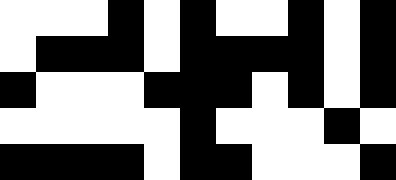[["white", "white", "white", "black", "white", "black", "white", "white", "black", "white", "black"], ["white", "black", "black", "black", "white", "black", "black", "black", "black", "white", "black"], ["black", "white", "white", "white", "black", "black", "black", "white", "black", "white", "black"], ["white", "white", "white", "white", "white", "black", "white", "white", "white", "black", "white"], ["black", "black", "black", "black", "white", "black", "black", "white", "white", "white", "black"]]